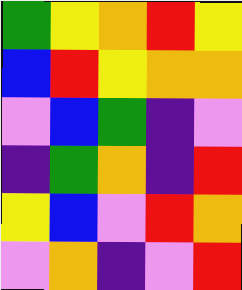[["green", "yellow", "orange", "red", "yellow"], ["blue", "red", "yellow", "orange", "orange"], ["violet", "blue", "green", "indigo", "violet"], ["indigo", "green", "orange", "indigo", "red"], ["yellow", "blue", "violet", "red", "orange"], ["violet", "orange", "indigo", "violet", "red"]]